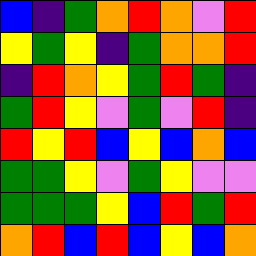[["blue", "indigo", "green", "orange", "red", "orange", "violet", "red"], ["yellow", "green", "yellow", "indigo", "green", "orange", "orange", "red"], ["indigo", "red", "orange", "yellow", "green", "red", "green", "indigo"], ["green", "red", "yellow", "violet", "green", "violet", "red", "indigo"], ["red", "yellow", "red", "blue", "yellow", "blue", "orange", "blue"], ["green", "green", "yellow", "violet", "green", "yellow", "violet", "violet"], ["green", "green", "green", "yellow", "blue", "red", "green", "red"], ["orange", "red", "blue", "red", "blue", "yellow", "blue", "orange"]]